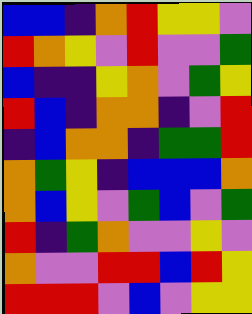[["blue", "blue", "indigo", "orange", "red", "yellow", "yellow", "violet"], ["red", "orange", "yellow", "violet", "red", "violet", "violet", "green"], ["blue", "indigo", "indigo", "yellow", "orange", "violet", "green", "yellow"], ["red", "blue", "indigo", "orange", "orange", "indigo", "violet", "red"], ["indigo", "blue", "orange", "orange", "indigo", "green", "green", "red"], ["orange", "green", "yellow", "indigo", "blue", "blue", "blue", "orange"], ["orange", "blue", "yellow", "violet", "green", "blue", "violet", "green"], ["red", "indigo", "green", "orange", "violet", "violet", "yellow", "violet"], ["orange", "violet", "violet", "red", "red", "blue", "red", "yellow"], ["red", "red", "red", "violet", "blue", "violet", "yellow", "yellow"]]